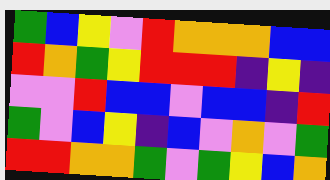[["green", "blue", "yellow", "violet", "red", "orange", "orange", "orange", "blue", "blue"], ["red", "orange", "green", "yellow", "red", "red", "red", "indigo", "yellow", "indigo"], ["violet", "violet", "red", "blue", "blue", "violet", "blue", "blue", "indigo", "red"], ["green", "violet", "blue", "yellow", "indigo", "blue", "violet", "orange", "violet", "green"], ["red", "red", "orange", "orange", "green", "violet", "green", "yellow", "blue", "orange"]]